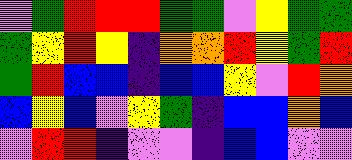[["violet", "green", "red", "red", "red", "green", "green", "violet", "yellow", "green", "green"], ["green", "yellow", "red", "yellow", "indigo", "orange", "orange", "red", "yellow", "green", "red"], ["green", "red", "blue", "blue", "indigo", "blue", "blue", "yellow", "violet", "red", "orange"], ["blue", "yellow", "blue", "violet", "yellow", "green", "indigo", "blue", "blue", "orange", "blue"], ["violet", "red", "red", "indigo", "violet", "violet", "indigo", "blue", "blue", "violet", "violet"]]